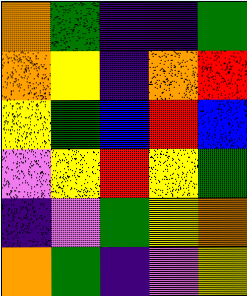[["orange", "green", "indigo", "indigo", "green"], ["orange", "yellow", "indigo", "orange", "red"], ["yellow", "green", "blue", "red", "blue"], ["violet", "yellow", "red", "yellow", "green"], ["indigo", "violet", "green", "yellow", "orange"], ["orange", "green", "indigo", "violet", "yellow"]]